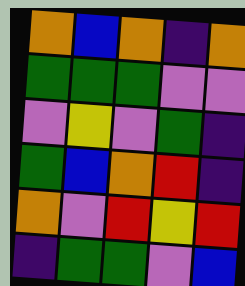[["orange", "blue", "orange", "indigo", "orange"], ["green", "green", "green", "violet", "violet"], ["violet", "yellow", "violet", "green", "indigo"], ["green", "blue", "orange", "red", "indigo"], ["orange", "violet", "red", "yellow", "red"], ["indigo", "green", "green", "violet", "blue"]]